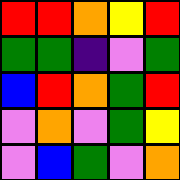[["red", "red", "orange", "yellow", "red"], ["green", "green", "indigo", "violet", "green"], ["blue", "red", "orange", "green", "red"], ["violet", "orange", "violet", "green", "yellow"], ["violet", "blue", "green", "violet", "orange"]]